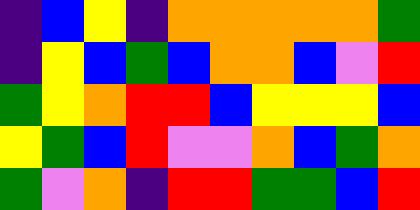[["indigo", "blue", "yellow", "indigo", "orange", "orange", "orange", "orange", "orange", "green"], ["indigo", "yellow", "blue", "green", "blue", "orange", "orange", "blue", "violet", "red"], ["green", "yellow", "orange", "red", "red", "blue", "yellow", "yellow", "yellow", "blue"], ["yellow", "green", "blue", "red", "violet", "violet", "orange", "blue", "green", "orange"], ["green", "violet", "orange", "indigo", "red", "red", "green", "green", "blue", "red"]]